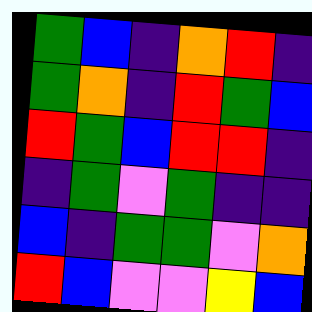[["green", "blue", "indigo", "orange", "red", "indigo"], ["green", "orange", "indigo", "red", "green", "blue"], ["red", "green", "blue", "red", "red", "indigo"], ["indigo", "green", "violet", "green", "indigo", "indigo"], ["blue", "indigo", "green", "green", "violet", "orange"], ["red", "blue", "violet", "violet", "yellow", "blue"]]